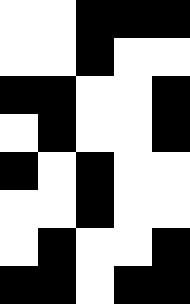[["white", "white", "black", "black", "black"], ["white", "white", "black", "white", "white"], ["black", "black", "white", "white", "black"], ["white", "black", "white", "white", "black"], ["black", "white", "black", "white", "white"], ["white", "white", "black", "white", "white"], ["white", "black", "white", "white", "black"], ["black", "black", "white", "black", "black"]]